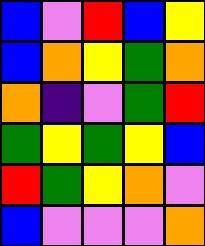[["blue", "violet", "red", "blue", "yellow"], ["blue", "orange", "yellow", "green", "orange"], ["orange", "indigo", "violet", "green", "red"], ["green", "yellow", "green", "yellow", "blue"], ["red", "green", "yellow", "orange", "violet"], ["blue", "violet", "violet", "violet", "orange"]]